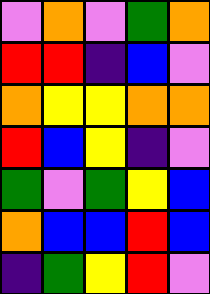[["violet", "orange", "violet", "green", "orange"], ["red", "red", "indigo", "blue", "violet"], ["orange", "yellow", "yellow", "orange", "orange"], ["red", "blue", "yellow", "indigo", "violet"], ["green", "violet", "green", "yellow", "blue"], ["orange", "blue", "blue", "red", "blue"], ["indigo", "green", "yellow", "red", "violet"]]